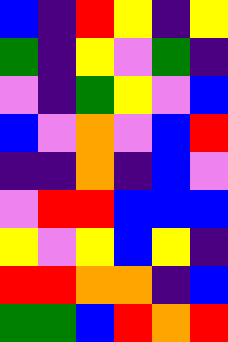[["blue", "indigo", "red", "yellow", "indigo", "yellow"], ["green", "indigo", "yellow", "violet", "green", "indigo"], ["violet", "indigo", "green", "yellow", "violet", "blue"], ["blue", "violet", "orange", "violet", "blue", "red"], ["indigo", "indigo", "orange", "indigo", "blue", "violet"], ["violet", "red", "red", "blue", "blue", "blue"], ["yellow", "violet", "yellow", "blue", "yellow", "indigo"], ["red", "red", "orange", "orange", "indigo", "blue"], ["green", "green", "blue", "red", "orange", "red"]]